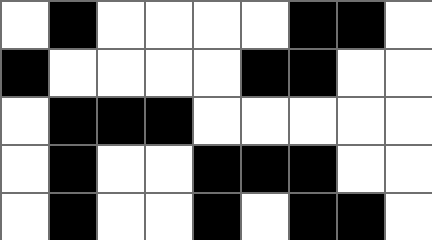[["white", "black", "white", "white", "white", "white", "black", "black", "white"], ["black", "white", "white", "white", "white", "black", "black", "white", "white"], ["white", "black", "black", "black", "white", "white", "white", "white", "white"], ["white", "black", "white", "white", "black", "black", "black", "white", "white"], ["white", "black", "white", "white", "black", "white", "black", "black", "white"]]